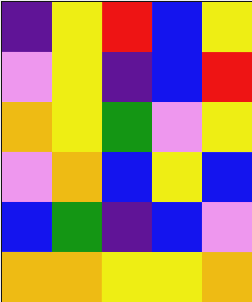[["indigo", "yellow", "red", "blue", "yellow"], ["violet", "yellow", "indigo", "blue", "red"], ["orange", "yellow", "green", "violet", "yellow"], ["violet", "orange", "blue", "yellow", "blue"], ["blue", "green", "indigo", "blue", "violet"], ["orange", "orange", "yellow", "yellow", "orange"]]